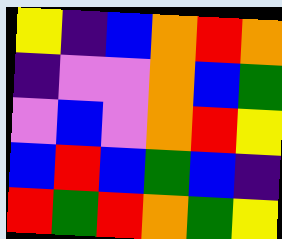[["yellow", "indigo", "blue", "orange", "red", "orange"], ["indigo", "violet", "violet", "orange", "blue", "green"], ["violet", "blue", "violet", "orange", "red", "yellow"], ["blue", "red", "blue", "green", "blue", "indigo"], ["red", "green", "red", "orange", "green", "yellow"]]